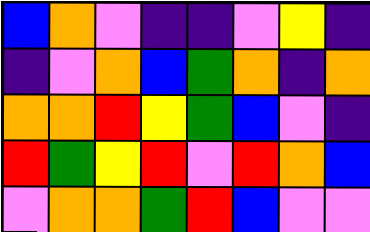[["blue", "orange", "violet", "indigo", "indigo", "violet", "yellow", "indigo"], ["indigo", "violet", "orange", "blue", "green", "orange", "indigo", "orange"], ["orange", "orange", "red", "yellow", "green", "blue", "violet", "indigo"], ["red", "green", "yellow", "red", "violet", "red", "orange", "blue"], ["violet", "orange", "orange", "green", "red", "blue", "violet", "violet"]]